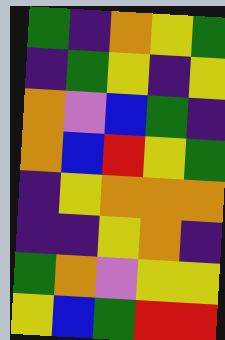[["green", "indigo", "orange", "yellow", "green"], ["indigo", "green", "yellow", "indigo", "yellow"], ["orange", "violet", "blue", "green", "indigo"], ["orange", "blue", "red", "yellow", "green"], ["indigo", "yellow", "orange", "orange", "orange"], ["indigo", "indigo", "yellow", "orange", "indigo"], ["green", "orange", "violet", "yellow", "yellow"], ["yellow", "blue", "green", "red", "red"]]